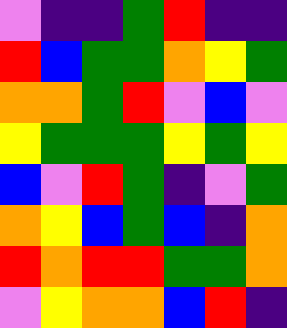[["violet", "indigo", "indigo", "green", "red", "indigo", "indigo"], ["red", "blue", "green", "green", "orange", "yellow", "green"], ["orange", "orange", "green", "red", "violet", "blue", "violet"], ["yellow", "green", "green", "green", "yellow", "green", "yellow"], ["blue", "violet", "red", "green", "indigo", "violet", "green"], ["orange", "yellow", "blue", "green", "blue", "indigo", "orange"], ["red", "orange", "red", "red", "green", "green", "orange"], ["violet", "yellow", "orange", "orange", "blue", "red", "indigo"]]